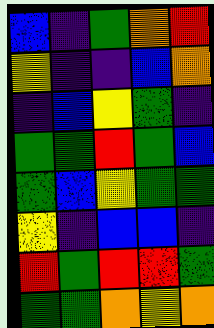[["blue", "indigo", "green", "orange", "red"], ["yellow", "indigo", "indigo", "blue", "orange"], ["indigo", "blue", "yellow", "green", "indigo"], ["green", "green", "red", "green", "blue"], ["green", "blue", "yellow", "green", "green"], ["yellow", "indigo", "blue", "blue", "indigo"], ["red", "green", "red", "red", "green"], ["green", "green", "orange", "yellow", "orange"]]